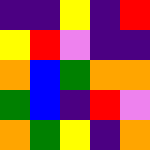[["indigo", "indigo", "yellow", "indigo", "red"], ["yellow", "red", "violet", "indigo", "indigo"], ["orange", "blue", "green", "orange", "orange"], ["green", "blue", "indigo", "red", "violet"], ["orange", "green", "yellow", "indigo", "orange"]]